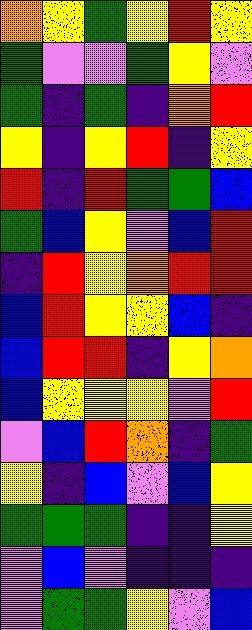[["orange", "yellow", "green", "yellow", "red", "yellow"], ["green", "violet", "violet", "green", "yellow", "violet"], ["green", "indigo", "green", "indigo", "orange", "red"], ["yellow", "indigo", "yellow", "red", "indigo", "yellow"], ["red", "indigo", "red", "green", "green", "blue"], ["green", "blue", "yellow", "violet", "blue", "red"], ["indigo", "red", "yellow", "orange", "red", "red"], ["blue", "red", "yellow", "yellow", "blue", "indigo"], ["blue", "red", "red", "indigo", "yellow", "orange"], ["blue", "yellow", "yellow", "yellow", "violet", "red"], ["violet", "blue", "red", "orange", "indigo", "green"], ["yellow", "indigo", "blue", "violet", "blue", "yellow"], ["green", "green", "green", "indigo", "indigo", "yellow"], ["violet", "blue", "violet", "indigo", "indigo", "indigo"], ["violet", "green", "green", "yellow", "violet", "blue"]]